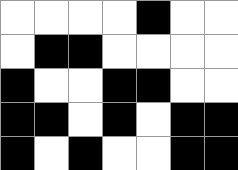[["white", "white", "white", "white", "black", "white", "white"], ["white", "black", "black", "white", "white", "white", "white"], ["black", "white", "white", "black", "black", "white", "white"], ["black", "black", "white", "black", "white", "black", "black"], ["black", "white", "black", "white", "white", "black", "black"]]